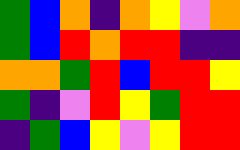[["green", "blue", "orange", "indigo", "orange", "yellow", "violet", "orange"], ["green", "blue", "red", "orange", "red", "red", "indigo", "indigo"], ["orange", "orange", "green", "red", "blue", "red", "red", "yellow"], ["green", "indigo", "violet", "red", "yellow", "green", "red", "red"], ["indigo", "green", "blue", "yellow", "violet", "yellow", "red", "red"]]